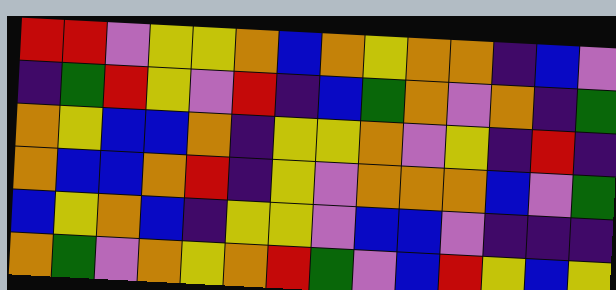[["red", "red", "violet", "yellow", "yellow", "orange", "blue", "orange", "yellow", "orange", "orange", "indigo", "blue", "violet"], ["indigo", "green", "red", "yellow", "violet", "red", "indigo", "blue", "green", "orange", "violet", "orange", "indigo", "green"], ["orange", "yellow", "blue", "blue", "orange", "indigo", "yellow", "yellow", "orange", "violet", "yellow", "indigo", "red", "indigo"], ["orange", "blue", "blue", "orange", "red", "indigo", "yellow", "violet", "orange", "orange", "orange", "blue", "violet", "green"], ["blue", "yellow", "orange", "blue", "indigo", "yellow", "yellow", "violet", "blue", "blue", "violet", "indigo", "indigo", "indigo"], ["orange", "green", "violet", "orange", "yellow", "orange", "red", "green", "violet", "blue", "red", "yellow", "blue", "yellow"]]